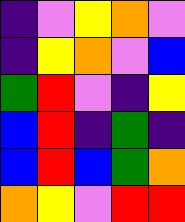[["indigo", "violet", "yellow", "orange", "violet"], ["indigo", "yellow", "orange", "violet", "blue"], ["green", "red", "violet", "indigo", "yellow"], ["blue", "red", "indigo", "green", "indigo"], ["blue", "red", "blue", "green", "orange"], ["orange", "yellow", "violet", "red", "red"]]